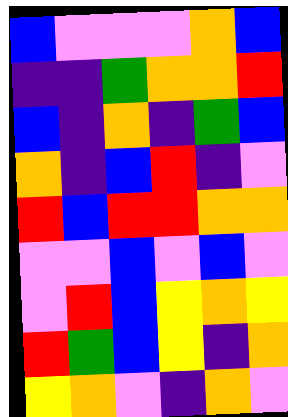[["blue", "violet", "violet", "violet", "orange", "blue"], ["indigo", "indigo", "green", "orange", "orange", "red"], ["blue", "indigo", "orange", "indigo", "green", "blue"], ["orange", "indigo", "blue", "red", "indigo", "violet"], ["red", "blue", "red", "red", "orange", "orange"], ["violet", "violet", "blue", "violet", "blue", "violet"], ["violet", "red", "blue", "yellow", "orange", "yellow"], ["red", "green", "blue", "yellow", "indigo", "orange"], ["yellow", "orange", "violet", "indigo", "orange", "violet"]]